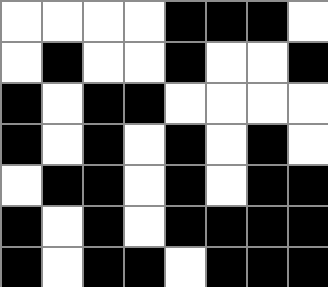[["white", "white", "white", "white", "black", "black", "black", "white"], ["white", "black", "white", "white", "black", "white", "white", "black"], ["black", "white", "black", "black", "white", "white", "white", "white"], ["black", "white", "black", "white", "black", "white", "black", "white"], ["white", "black", "black", "white", "black", "white", "black", "black"], ["black", "white", "black", "white", "black", "black", "black", "black"], ["black", "white", "black", "black", "white", "black", "black", "black"]]